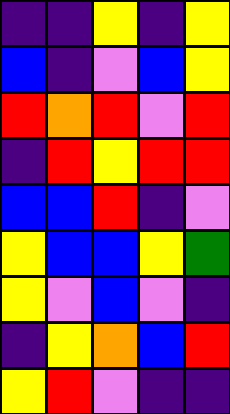[["indigo", "indigo", "yellow", "indigo", "yellow"], ["blue", "indigo", "violet", "blue", "yellow"], ["red", "orange", "red", "violet", "red"], ["indigo", "red", "yellow", "red", "red"], ["blue", "blue", "red", "indigo", "violet"], ["yellow", "blue", "blue", "yellow", "green"], ["yellow", "violet", "blue", "violet", "indigo"], ["indigo", "yellow", "orange", "blue", "red"], ["yellow", "red", "violet", "indigo", "indigo"]]